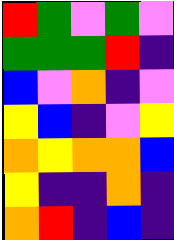[["red", "green", "violet", "green", "violet"], ["green", "green", "green", "red", "indigo"], ["blue", "violet", "orange", "indigo", "violet"], ["yellow", "blue", "indigo", "violet", "yellow"], ["orange", "yellow", "orange", "orange", "blue"], ["yellow", "indigo", "indigo", "orange", "indigo"], ["orange", "red", "indigo", "blue", "indigo"]]